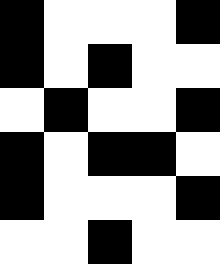[["black", "white", "white", "white", "black"], ["black", "white", "black", "white", "white"], ["white", "black", "white", "white", "black"], ["black", "white", "black", "black", "white"], ["black", "white", "white", "white", "black"], ["white", "white", "black", "white", "white"]]